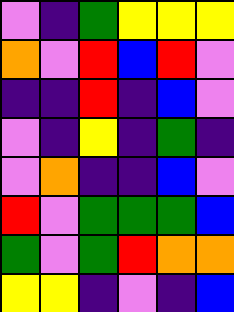[["violet", "indigo", "green", "yellow", "yellow", "yellow"], ["orange", "violet", "red", "blue", "red", "violet"], ["indigo", "indigo", "red", "indigo", "blue", "violet"], ["violet", "indigo", "yellow", "indigo", "green", "indigo"], ["violet", "orange", "indigo", "indigo", "blue", "violet"], ["red", "violet", "green", "green", "green", "blue"], ["green", "violet", "green", "red", "orange", "orange"], ["yellow", "yellow", "indigo", "violet", "indigo", "blue"]]